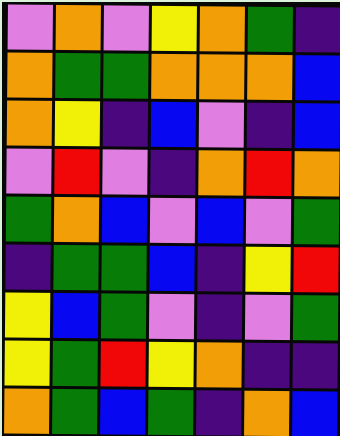[["violet", "orange", "violet", "yellow", "orange", "green", "indigo"], ["orange", "green", "green", "orange", "orange", "orange", "blue"], ["orange", "yellow", "indigo", "blue", "violet", "indigo", "blue"], ["violet", "red", "violet", "indigo", "orange", "red", "orange"], ["green", "orange", "blue", "violet", "blue", "violet", "green"], ["indigo", "green", "green", "blue", "indigo", "yellow", "red"], ["yellow", "blue", "green", "violet", "indigo", "violet", "green"], ["yellow", "green", "red", "yellow", "orange", "indigo", "indigo"], ["orange", "green", "blue", "green", "indigo", "orange", "blue"]]